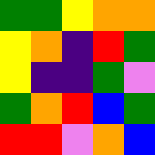[["green", "green", "yellow", "orange", "orange"], ["yellow", "orange", "indigo", "red", "green"], ["yellow", "indigo", "indigo", "green", "violet"], ["green", "orange", "red", "blue", "green"], ["red", "red", "violet", "orange", "blue"]]